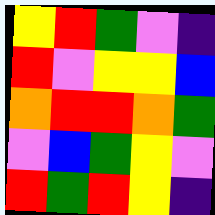[["yellow", "red", "green", "violet", "indigo"], ["red", "violet", "yellow", "yellow", "blue"], ["orange", "red", "red", "orange", "green"], ["violet", "blue", "green", "yellow", "violet"], ["red", "green", "red", "yellow", "indigo"]]